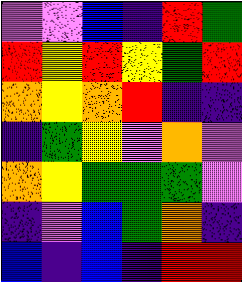[["violet", "violet", "blue", "indigo", "red", "green"], ["red", "yellow", "red", "yellow", "green", "red"], ["orange", "yellow", "orange", "red", "indigo", "indigo"], ["indigo", "green", "yellow", "violet", "orange", "violet"], ["orange", "yellow", "green", "green", "green", "violet"], ["indigo", "violet", "blue", "green", "orange", "indigo"], ["blue", "indigo", "blue", "indigo", "red", "red"]]